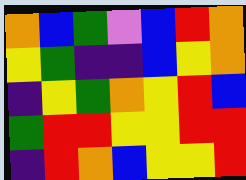[["orange", "blue", "green", "violet", "blue", "red", "orange"], ["yellow", "green", "indigo", "indigo", "blue", "yellow", "orange"], ["indigo", "yellow", "green", "orange", "yellow", "red", "blue"], ["green", "red", "red", "yellow", "yellow", "red", "red"], ["indigo", "red", "orange", "blue", "yellow", "yellow", "red"]]